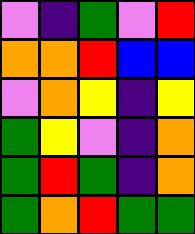[["violet", "indigo", "green", "violet", "red"], ["orange", "orange", "red", "blue", "blue"], ["violet", "orange", "yellow", "indigo", "yellow"], ["green", "yellow", "violet", "indigo", "orange"], ["green", "red", "green", "indigo", "orange"], ["green", "orange", "red", "green", "green"]]